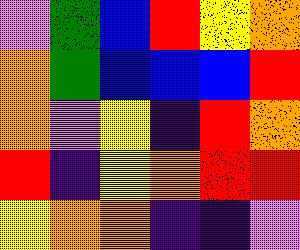[["violet", "green", "blue", "red", "yellow", "orange"], ["orange", "green", "blue", "blue", "blue", "red"], ["orange", "violet", "yellow", "indigo", "red", "orange"], ["red", "indigo", "yellow", "orange", "red", "red"], ["yellow", "orange", "orange", "indigo", "indigo", "violet"]]